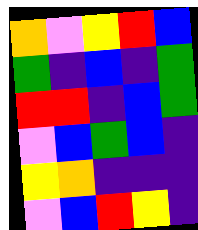[["orange", "violet", "yellow", "red", "blue"], ["green", "indigo", "blue", "indigo", "green"], ["red", "red", "indigo", "blue", "green"], ["violet", "blue", "green", "blue", "indigo"], ["yellow", "orange", "indigo", "indigo", "indigo"], ["violet", "blue", "red", "yellow", "indigo"]]